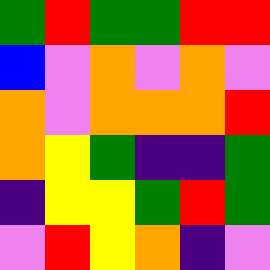[["green", "red", "green", "green", "red", "red"], ["blue", "violet", "orange", "violet", "orange", "violet"], ["orange", "violet", "orange", "orange", "orange", "red"], ["orange", "yellow", "green", "indigo", "indigo", "green"], ["indigo", "yellow", "yellow", "green", "red", "green"], ["violet", "red", "yellow", "orange", "indigo", "violet"]]